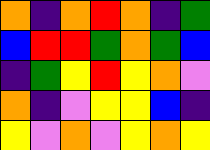[["orange", "indigo", "orange", "red", "orange", "indigo", "green"], ["blue", "red", "red", "green", "orange", "green", "blue"], ["indigo", "green", "yellow", "red", "yellow", "orange", "violet"], ["orange", "indigo", "violet", "yellow", "yellow", "blue", "indigo"], ["yellow", "violet", "orange", "violet", "yellow", "orange", "yellow"]]